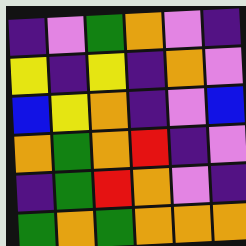[["indigo", "violet", "green", "orange", "violet", "indigo"], ["yellow", "indigo", "yellow", "indigo", "orange", "violet"], ["blue", "yellow", "orange", "indigo", "violet", "blue"], ["orange", "green", "orange", "red", "indigo", "violet"], ["indigo", "green", "red", "orange", "violet", "indigo"], ["green", "orange", "green", "orange", "orange", "orange"]]